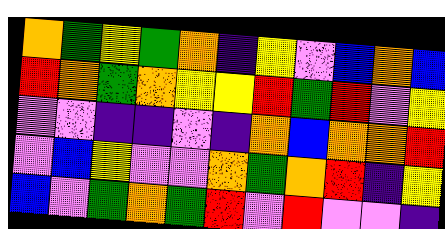[["orange", "green", "yellow", "green", "orange", "indigo", "yellow", "violet", "blue", "orange", "blue"], ["red", "orange", "green", "orange", "yellow", "yellow", "red", "green", "red", "violet", "yellow"], ["violet", "violet", "indigo", "indigo", "violet", "indigo", "orange", "blue", "orange", "orange", "red"], ["violet", "blue", "yellow", "violet", "violet", "orange", "green", "orange", "red", "indigo", "yellow"], ["blue", "violet", "green", "orange", "green", "red", "violet", "red", "violet", "violet", "indigo"]]